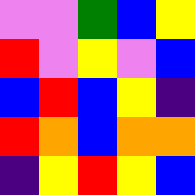[["violet", "violet", "green", "blue", "yellow"], ["red", "violet", "yellow", "violet", "blue"], ["blue", "red", "blue", "yellow", "indigo"], ["red", "orange", "blue", "orange", "orange"], ["indigo", "yellow", "red", "yellow", "blue"]]